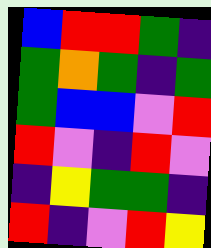[["blue", "red", "red", "green", "indigo"], ["green", "orange", "green", "indigo", "green"], ["green", "blue", "blue", "violet", "red"], ["red", "violet", "indigo", "red", "violet"], ["indigo", "yellow", "green", "green", "indigo"], ["red", "indigo", "violet", "red", "yellow"]]